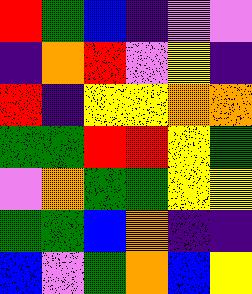[["red", "green", "blue", "indigo", "violet", "violet"], ["indigo", "orange", "red", "violet", "yellow", "indigo"], ["red", "indigo", "yellow", "yellow", "orange", "orange"], ["green", "green", "red", "red", "yellow", "green"], ["violet", "orange", "green", "green", "yellow", "yellow"], ["green", "green", "blue", "orange", "indigo", "indigo"], ["blue", "violet", "green", "orange", "blue", "yellow"]]